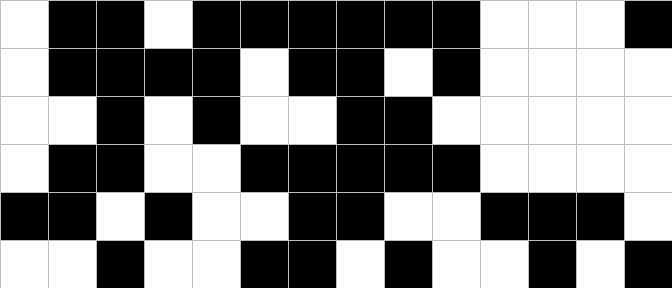[["white", "black", "black", "white", "black", "black", "black", "black", "black", "black", "white", "white", "white", "black"], ["white", "black", "black", "black", "black", "white", "black", "black", "white", "black", "white", "white", "white", "white"], ["white", "white", "black", "white", "black", "white", "white", "black", "black", "white", "white", "white", "white", "white"], ["white", "black", "black", "white", "white", "black", "black", "black", "black", "black", "white", "white", "white", "white"], ["black", "black", "white", "black", "white", "white", "black", "black", "white", "white", "black", "black", "black", "white"], ["white", "white", "black", "white", "white", "black", "black", "white", "black", "white", "white", "black", "white", "black"]]